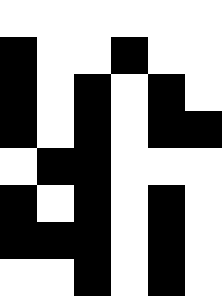[["white", "white", "white", "white", "white", "white"], ["black", "white", "white", "black", "white", "white"], ["black", "white", "black", "white", "black", "white"], ["black", "white", "black", "white", "black", "black"], ["white", "black", "black", "white", "white", "white"], ["black", "white", "black", "white", "black", "white"], ["black", "black", "black", "white", "black", "white"], ["white", "white", "black", "white", "black", "white"]]